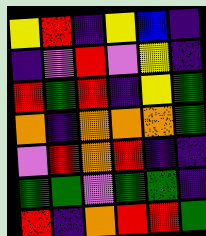[["yellow", "red", "indigo", "yellow", "blue", "indigo"], ["indigo", "violet", "red", "violet", "yellow", "indigo"], ["red", "green", "red", "indigo", "yellow", "green"], ["orange", "indigo", "orange", "orange", "orange", "green"], ["violet", "red", "orange", "red", "indigo", "indigo"], ["green", "green", "violet", "green", "green", "indigo"], ["red", "indigo", "orange", "red", "red", "green"]]